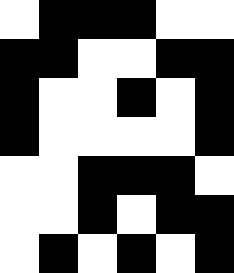[["white", "black", "black", "black", "white", "white"], ["black", "black", "white", "white", "black", "black"], ["black", "white", "white", "black", "white", "black"], ["black", "white", "white", "white", "white", "black"], ["white", "white", "black", "black", "black", "white"], ["white", "white", "black", "white", "black", "black"], ["white", "black", "white", "black", "white", "black"]]